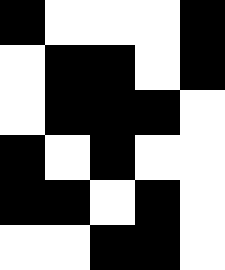[["black", "white", "white", "white", "black"], ["white", "black", "black", "white", "black"], ["white", "black", "black", "black", "white"], ["black", "white", "black", "white", "white"], ["black", "black", "white", "black", "white"], ["white", "white", "black", "black", "white"]]